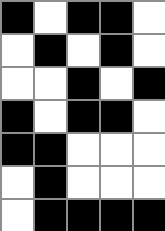[["black", "white", "black", "black", "white"], ["white", "black", "white", "black", "white"], ["white", "white", "black", "white", "black"], ["black", "white", "black", "black", "white"], ["black", "black", "white", "white", "white"], ["white", "black", "white", "white", "white"], ["white", "black", "black", "black", "black"]]